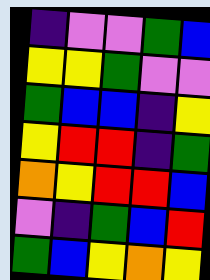[["indigo", "violet", "violet", "green", "blue"], ["yellow", "yellow", "green", "violet", "violet"], ["green", "blue", "blue", "indigo", "yellow"], ["yellow", "red", "red", "indigo", "green"], ["orange", "yellow", "red", "red", "blue"], ["violet", "indigo", "green", "blue", "red"], ["green", "blue", "yellow", "orange", "yellow"]]